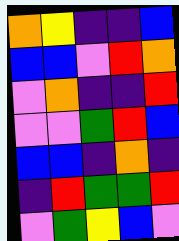[["orange", "yellow", "indigo", "indigo", "blue"], ["blue", "blue", "violet", "red", "orange"], ["violet", "orange", "indigo", "indigo", "red"], ["violet", "violet", "green", "red", "blue"], ["blue", "blue", "indigo", "orange", "indigo"], ["indigo", "red", "green", "green", "red"], ["violet", "green", "yellow", "blue", "violet"]]